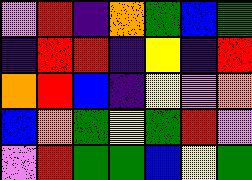[["violet", "red", "indigo", "orange", "green", "blue", "green"], ["indigo", "red", "red", "indigo", "yellow", "indigo", "red"], ["orange", "red", "blue", "indigo", "yellow", "violet", "orange"], ["blue", "orange", "green", "yellow", "green", "red", "violet"], ["violet", "red", "green", "green", "blue", "yellow", "green"]]